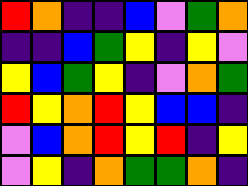[["red", "orange", "indigo", "indigo", "blue", "violet", "green", "orange"], ["indigo", "indigo", "blue", "green", "yellow", "indigo", "yellow", "violet"], ["yellow", "blue", "green", "yellow", "indigo", "violet", "orange", "green"], ["red", "yellow", "orange", "red", "yellow", "blue", "blue", "indigo"], ["violet", "blue", "orange", "red", "yellow", "red", "indigo", "yellow"], ["violet", "yellow", "indigo", "orange", "green", "green", "orange", "indigo"]]